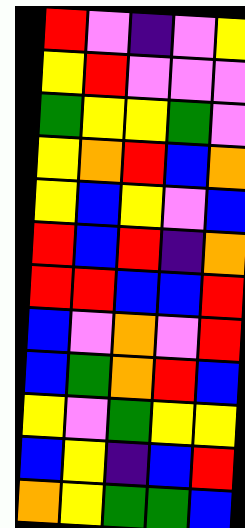[["red", "violet", "indigo", "violet", "yellow"], ["yellow", "red", "violet", "violet", "violet"], ["green", "yellow", "yellow", "green", "violet"], ["yellow", "orange", "red", "blue", "orange"], ["yellow", "blue", "yellow", "violet", "blue"], ["red", "blue", "red", "indigo", "orange"], ["red", "red", "blue", "blue", "red"], ["blue", "violet", "orange", "violet", "red"], ["blue", "green", "orange", "red", "blue"], ["yellow", "violet", "green", "yellow", "yellow"], ["blue", "yellow", "indigo", "blue", "red"], ["orange", "yellow", "green", "green", "blue"]]